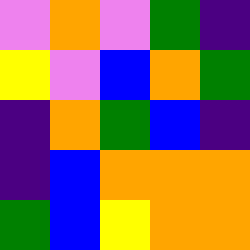[["violet", "orange", "violet", "green", "indigo"], ["yellow", "violet", "blue", "orange", "green"], ["indigo", "orange", "green", "blue", "indigo"], ["indigo", "blue", "orange", "orange", "orange"], ["green", "blue", "yellow", "orange", "orange"]]